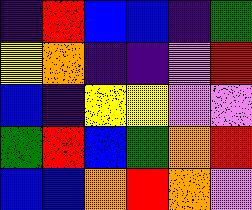[["indigo", "red", "blue", "blue", "indigo", "green"], ["yellow", "orange", "indigo", "indigo", "violet", "red"], ["blue", "indigo", "yellow", "yellow", "violet", "violet"], ["green", "red", "blue", "green", "orange", "red"], ["blue", "blue", "orange", "red", "orange", "violet"]]